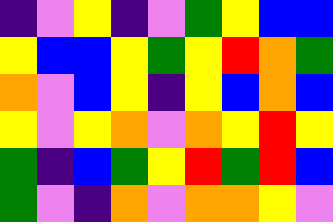[["indigo", "violet", "yellow", "indigo", "violet", "green", "yellow", "blue", "blue"], ["yellow", "blue", "blue", "yellow", "green", "yellow", "red", "orange", "green"], ["orange", "violet", "blue", "yellow", "indigo", "yellow", "blue", "orange", "blue"], ["yellow", "violet", "yellow", "orange", "violet", "orange", "yellow", "red", "yellow"], ["green", "indigo", "blue", "green", "yellow", "red", "green", "red", "blue"], ["green", "violet", "indigo", "orange", "violet", "orange", "orange", "yellow", "violet"]]